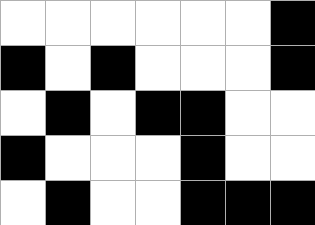[["white", "white", "white", "white", "white", "white", "black"], ["black", "white", "black", "white", "white", "white", "black"], ["white", "black", "white", "black", "black", "white", "white"], ["black", "white", "white", "white", "black", "white", "white"], ["white", "black", "white", "white", "black", "black", "black"]]